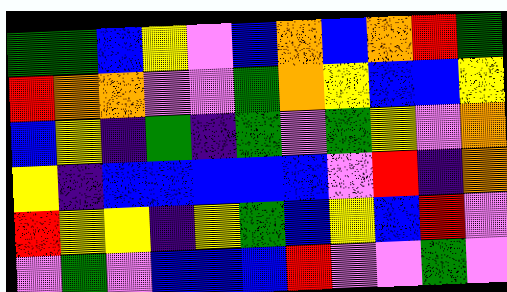[["green", "green", "blue", "yellow", "violet", "blue", "orange", "blue", "orange", "red", "green"], ["red", "orange", "orange", "violet", "violet", "green", "orange", "yellow", "blue", "blue", "yellow"], ["blue", "yellow", "indigo", "green", "indigo", "green", "violet", "green", "yellow", "violet", "orange"], ["yellow", "indigo", "blue", "blue", "blue", "blue", "blue", "violet", "red", "indigo", "orange"], ["red", "yellow", "yellow", "indigo", "yellow", "green", "blue", "yellow", "blue", "red", "violet"], ["violet", "green", "violet", "blue", "blue", "blue", "red", "violet", "violet", "green", "violet"]]